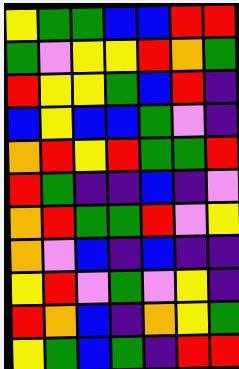[["yellow", "green", "green", "blue", "blue", "red", "red"], ["green", "violet", "yellow", "yellow", "red", "orange", "green"], ["red", "yellow", "yellow", "green", "blue", "red", "indigo"], ["blue", "yellow", "blue", "blue", "green", "violet", "indigo"], ["orange", "red", "yellow", "red", "green", "green", "red"], ["red", "green", "indigo", "indigo", "blue", "indigo", "violet"], ["orange", "red", "green", "green", "red", "violet", "yellow"], ["orange", "violet", "blue", "indigo", "blue", "indigo", "indigo"], ["yellow", "red", "violet", "green", "violet", "yellow", "indigo"], ["red", "orange", "blue", "indigo", "orange", "yellow", "green"], ["yellow", "green", "blue", "green", "indigo", "red", "red"]]